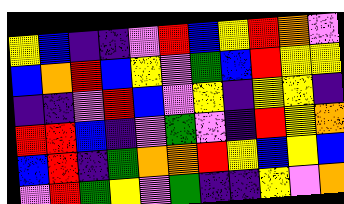[["yellow", "blue", "indigo", "indigo", "violet", "red", "blue", "yellow", "red", "orange", "violet"], ["blue", "orange", "red", "blue", "yellow", "violet", "green", "blue", "red", "yellow", "yellow"], ["indigo", "indigo", "violet", "red", "blue", "violet", "yellow", "indigo", "yellow", "yellow", "indigo"], ["red", "red", "blue", "indigo", "violet", "green", "violet", "indigo", "red", "yellow", "orange"], ["blue", "red", "indigo", "green", "orange", "orange", "red", "yellow", "blue", "yellow", "blue"], ["violet", "red", "green", "yellow", "violet", "green", "indigo", "indigo", "yellow", "violet", "orange"]]